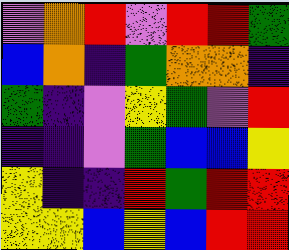[["violet", "orange", "red", "violet", "red", "red", "green"], ["blue", "orange", "indigo", "green", "orange", "orange", "indigo"], ["green", "indigo", "violet", "yellow", "green", "violet", "red"], ["indigo", "indigo", "violet", "green", "blue", "blue", "yellow"], ["yellow", "indigo", "indigo", "red", "green", "red", "red"], ["yellow", "yellow", "blue", "yellow", "blue", "red", "red"]]